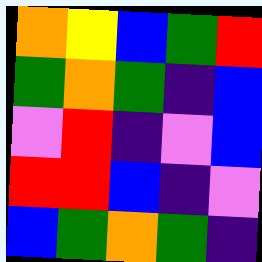[["orange", "yellow", "blue", "green", "red"], ["green", "orange", "green", "indigo", "blue"], ["violet", "red", "indigo", "violet", "blue"], ["red", "red", "blue", "indigo", "violet"], ["blue", "green", "orange", "green", "indigo"]]